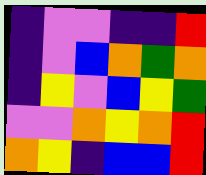[["indigo", "violet", "violet", "indigo", "indigo", "red"], ["indigo", "violet", "blue", "orange", "green", "orange"], ["indigo", "yellow", "violet", "blue", "yellow", "green"], ["violet", "violet", "orange", "yellow", "orange", "red"], ["orange", "yellow", "indigo", "blue", "blue", "red"]]